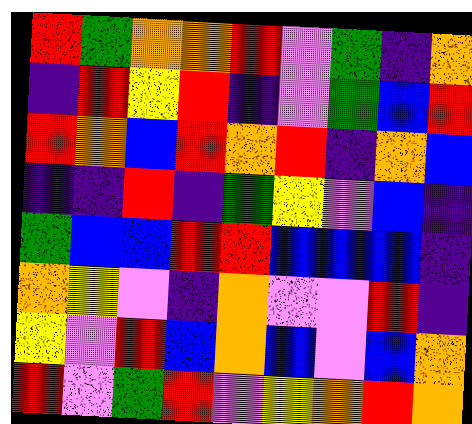[["red", "green", "orange", "orange", "red", "violet", "green", "indigo", "orange"], ["indigo", "red", "yellow", "red", "indigo", "violet", "green", "blue", "red"], ["red", "orange", "blue", "red", "orange", "red", "indigo", "orange", "blue"], ["indigo", "indigo", "red", "indigo", "green", "yellow", "violet", "blue", "indigo"], ["green", "blue", "blue", "red", "red", "blue", "blue", "blue", "indigo"], ["orange", "yellow", "violet", "indigo", "orange", "violet", "violet", "red", "indigo"], ["yellow", "violet", "red", "blue", "orange", "blue", "violet", "blue", "orange"], ["red", "violet", "green", "red", "violet", "yellow", "orange", "red", "orange"]]